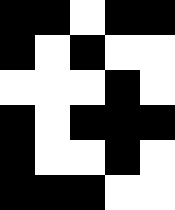[["black", "black", "white", "black", "black"], ["black", "white", "black", "white", "white"], ["white", "white", "white", "black", "white"], ["black", "white", "black", "black", "black"], ["black", "white", "white", "black", "white"], ["black", "black", "black", "white", "white"]]